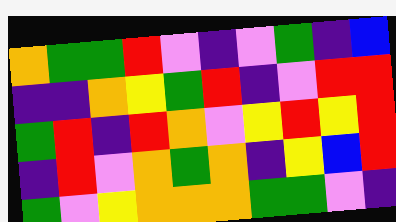[["orange", "green", "green", "red", "violet", "indigo", "violet", "green", "indigo", "blue"], ["indigo", "indigo", "orange", "yellow", "green", "red", "indigo", "violet", "red", "red"], ["green", "red", "indigo", "red", "orange", "violet", "yellow", "red", "yellow", "red"], ["indigo", "red", "violet", "orange", "green", "orange", "indigo", "yellow", "blue", "red"], ["green", "violet", "yellow", "orange", "orange", "orange", "green", "green", "violet", "indigo"]]